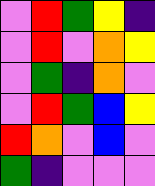[["violet", "red", "green", "yellow", "indigo"], ["violet", "red", "violet", "orange", "yellow"], ["violet", "green", "indigo", "orange", "violet"], ["violet", "red", "green", "blue", "yellow"], ["red", "orange", "violet", "blue", "violet"], ["green", "indigo", "violet", "violet", "violet"]]